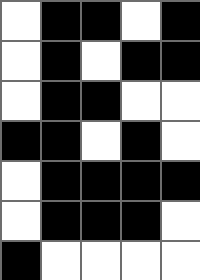[["white", "black", "black", "white", "black"], ["white", "black", "white", "black", "black"], ["white", "black", "black", "white", "white"], ["black", "black", "white", "black", "white"], ["white", "black", "black", "black", "black"], ["white", "black", "black", "black", "white"], ["black", "white", "white", "white", "white"]]